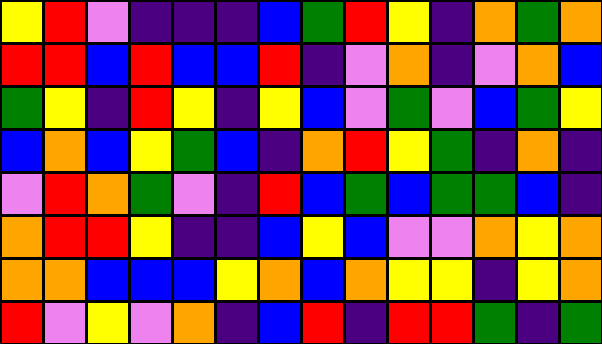[["yellow", "red", "violet", "indigo", "indigo", "indigo", "blue", "green", "red", "yellow", "indigo", "orange", "green", "orange"], ["red", "red", "blue", "red", "blue", "blue", "red", "indigo", "violet", "orange", "indigo", "violet", "orange", "blue"], ["green", "yellow", "indigo", "red", "yellow", "indigo", "yellow", "blue", "violet", "green", "violet", "blue", "green", "yellow"], ["blue", "orange", "blue", "yellow", "green", "blue", "indigo", "orange", "red", "yellow", "green", "indigo", "orange", "indigo"], ["violet", "red", "orange", "green", "violet", "indigo", "red", "blue", "green", "blue", "green", "green", "blue", "indigo"], ["orange", "red", "red", "yellow", "indigo", "indigo", "blue", "yellow", "blue", "violet", "violet", "orange", "yellow", "orange"], ["orange", "orange", "blue", "blue", "blue", "yellow", "orange", "blue", "orange", "yellow", "yellow", "indigo", "yellow", "orange"], ["red", "violet", "yellow", "violet", "orange", "indigo", "blue", "red", "indigo", "red", "red", "green", "indigo", "green"]]